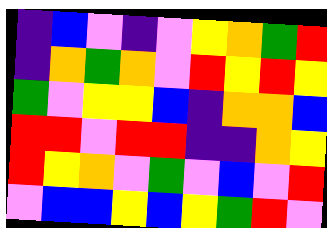[["indigo", "blue", "violet", "indigo", "violet", "yellow", "orange", "green", "red"], ["indigo", "orange", "green", "orange", "violet", "red", "yellow", "red", "yellow"], ["green", "violet", "yellow", "yellow", "blue", "indigo", "orange", "orange", "blue"], ["red", "red", "violet", "red", "red", "indigo", "indigo", "orange", "yellow"], ["red", "yellow", "orange", "violet", "green", "violet", "blue", "violet", "red"], ["violet", "blue", "blue", "yellow", "blue", "yellow", "green", "red", "violet"]]